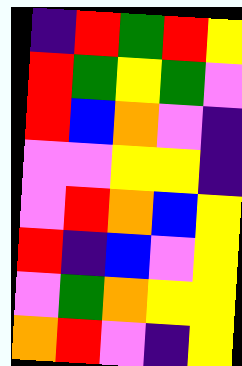[["indigo", "red", "green", "red", "yellow"], ["red", "green", "yellow", "green", "violet"], ["red", "blue", "orange", "violet", "indigo"], ["violet", "violet", "yellow", "yellow", "indigo"], ["violet", "red", "orange", "blue", "yellow"], ["red", "indigo", "blue", "violet", "yellow"], ["violet", "green", "orange", "yellow", "yellow"], ["orange", "red", "violet", "indigo", "yellow"]]